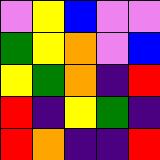[["violet", "yellow", "blue", "violet", "violet"], ["green", "yellow", "orange", "violet", "blue"], ["yellow", "green", "orange", "indigo", "red"], ["red", "indigo", "yellow", "green", "indigo"], ["red", "orange", "indigo", "indigo", "red"]]